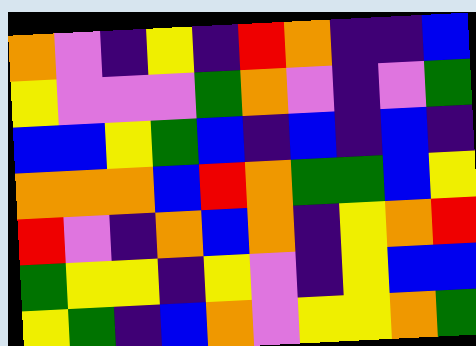[["orange", "violet", "indigo", "yellow", "indigo", "red", "orange", "indigo", "indigo", "blue"], ["yellow", "violet", "violet", "violet", "green", "orange", "violet", "indigo", "violet", "green"], ["blue", "blue", "yellow", "green", "blue", "indigo", "blue", "indigo", "blue", "indigo"], ["orange", "orange", "orange", "blue", "red", "orange", "green", "green", "blue", "yellow"], ["red", "violet", "indigo", "orange", "blue", "orange", "indigo", "yellow", "orange", "red"], ["green", "yellow", "yellow", "indigo", "yellow", "violet", "indigo", "yellow", "blue", "blue"], ["yellow", "green", "indigo", "blue", "orange", "violet", "yellow", "yellow", "orange", "green"]]